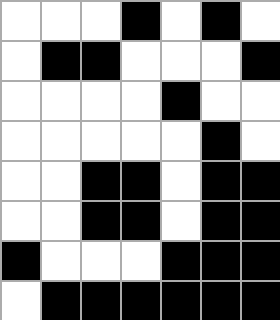[["white", "white", "white", "black", "white", "black", "white"], ["white", "black", "black", "white", "white", "white", "black"], ["white", "white", "white", "white", "black", "white", "white"], ["white", "white", "white", "white", "white", "black", "white"], ["white", "white", "black", "black", "white", "black", "black"], ["white", "white", "black", "black", "white", "black", "black"], ["black", "white", "white", "white", "black", "black", "black"], ["white", "black", "black", "black", "black", "black", "black"]]